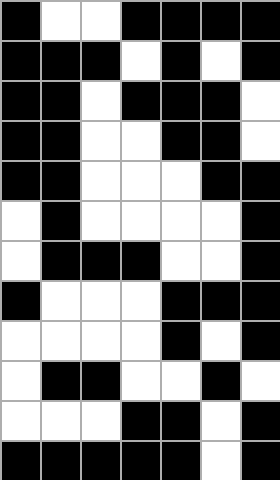[["black", "white", "white", "black", "black", "black", "black"], ["black", "black", "black", "white", "black", "white", "black"], ["black", "black", "white", "black", "black", "black", "white"], ["black", "black", "white", "white", "black", "black", "white"], ["black", "black", "white", "white", "white", "black", "black"], ["white", "black", "white", "white", "white", "white", "black"], ["white", "black", "black", "black", "white", "white", "black"], ["black", "white", "white", "white", "black", "black", "black"], ["white", "white", "white", "white", "black", "white", "black"], ["white", "black", "black", "white", "white", "black", "white"], ["white", "white", "white", "black", "black", "white", "black"], ["black", "black", "black", "black", "black", "white", "black"]]